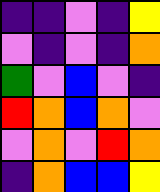[["indigo", "indigo", "violet", "indigo", "yellow"], ["violet", "indigo", "violet", "indigo", "orange"], ["green", "violet", "blue", "violet", "indigo"], ["red", "orange", "blue", "orange", "violet"], ["violet", "orange", "violet", "red", "orange"], ["indigo", "orange", "blue", "blue", "yellow"]]